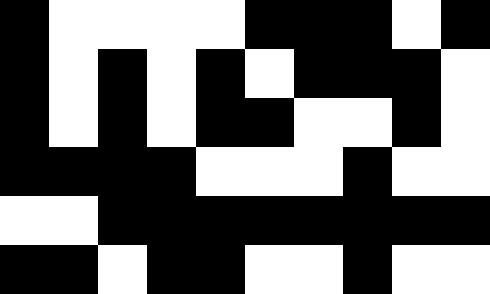[["black", "white", "white", "white", "white", "black", "black", "black", "white", "black"], ["black", "white", "black", "white", "black", "white", "black", "black", "black", "white"], ["black", "white", "black", "white", "black", "black", "white", "white", "black", "white"], ["black", "black", "black", "black", "white", "white", "white", "black", "white", "white"], ["white", "white", "black", "black", "black", "black", "black", "black", "black", "black"], ["black", "black", "white", "black", "black", "white", "white", "black", "white", "white"]]